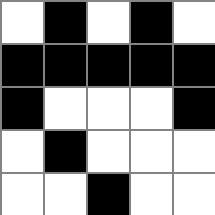[["white", "black", "white", "black", "white"], ["black", "black", "black", "black", "black"], ["black", "white", "white", "white", "black"], ["white", "black", "white", "white", "white"], ["white", "white", "black", "white", "white"]]